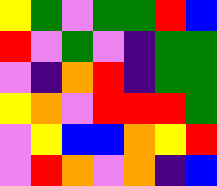[["yellow", "green", "violet", "green", "green", "red", "blue"], ["red", "violet", "green", "violet", "indigo", "green", "green"], ["violet", "indigo", "orange", "red", "indigo", "green", "green"], ["yellow", "orange", "violet", "red", "red", "red", "green"], ["violet", "yellow", "blue", "blue", "orange", "yellow", "red"], ["violet", "red", "orange", "violet", "orange", "indigo", "blue"]]